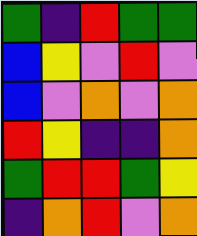[["green", "indigo", "red", "green", "green"], ["blue", "yellow", "violet", "red", "violet"], ["blue", "violet", "orange", "violet", "orange"], ["red", "yellow", "indigo", "indigo", "orange"], ["green", "red", "red", "green", "yellow"], ["indigo", "orange", "red", "violet", "orange"]]